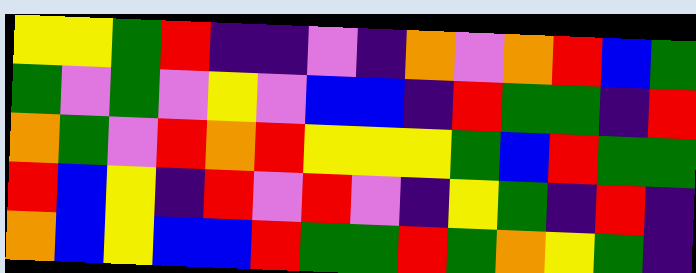[["yellow", "yellow", "green", "red", "indigo", "indigo", "violet", "indigo", "orange", "violet", "orange", "red", "blue", "green"], ["green", "violet", "green", "violet", "yellow", "violet", "blue", "blue", "indigo", "red", "green", "green", "indigo", "red"], ["orange", "green", "violet", "red", "orange", "red", "yellow", "yellow", "yellow", "green", "blue", "red", "green", "green"], ["red", "blue", "yellow", "indigo", "red", "violet", "red", "violet", "indigo", "yellow", "green", "indigo", "red", "indigo"], ["orange", "blue", "yellow", "blue", "blue", "red", "green", "green", "red", "green", "orange", "yellow", "green", "indigo"]]